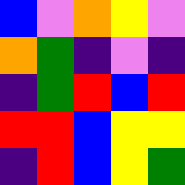[["blue", "violet", "orange", "yellow", "violet"], ["orange", "green", "indigo", "violet", "indigo"], ["indigo", "green", "red", "blue", "red"], ["red", "red", "blue", "yellow", "yellow"], ["indigo", "red", "blue", "yellow", "green"]]